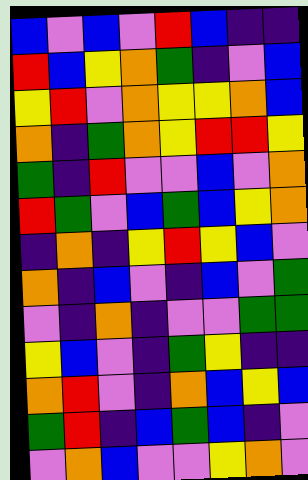[["blue", "violet", "blue", "violet", "red", "blue", "indigo", "indigo"], ["red", "blue", "yellow", "orange", "green", "indigo", "violet", "blue"], ["yellow", "red", "violet", "orange", "yellow", "yellow", "orange", "blue"], ["orange", "indigo", "green", "orange", "yellow", "red", "red", "yellow"], ["green", "indigo", "red", "violet", "violet", "blue", "violet", "orange"], ["red", "green", "violet", "blue", "green", "blue", "yellow", "orange"], ["indigo", "orange", "indigo", "yellow", "red", "yellow", "blue", "violet"], ["orange", "indigo", "blue", "violet", "indigo", "blue", "violet", "green"], ["violet", "indigo", "orange", "indigo", "violet", "violet", "green", "green"], ["yellow", "blue", "violet", "indigo", "green", "yellow", "indigo", "indigo"], ["orange", "red", "violet", "indigo", "orange", "blue", "yellow", "blue"], ["green", "red", "indigo", "blue", "green", "blue", "indigo", "violet"], ["violet", "orange", "blue", "violet", "violet", "yellow", "orange", "violet"]]